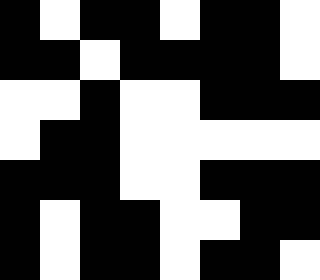[["black", "white", "black", "black", "white", "black", "black", "white"], ["black", "black", "white", "black", "black", "black", "black", "white"], ["white", "white", "black", "white", "white", "black", "black", "black"], ["white", "black", "black", "white", "white", "white", "white", "white"], ["black", "black", "black", "white", "white", "black", "black", "black"], ["black", "white", "black", "black", "white", "white", "black", "black"], ["black", "white", "black", "black", "white", "black", "black", "white"]]